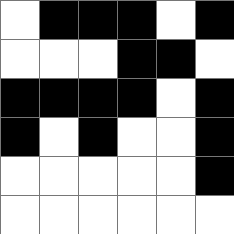[["white", "black", "black", "black", "white", "black"], ["white", "white", "white", "black", "black", "white"], ["black", "black", "black", "black", "white", "black"], ["black", "white", "black", "white", "white", "black"], ["white", "white", "white", "white", "white", "black"], ["white", "white", "white", "white", "white", "white"]]